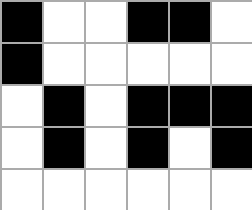[["black", "white", "white", "black", "black", "white"], ["black", "white", "white", "white", "white", "white"], ["white", "black", "white", "black", "black", "black"], ["white", "black", "white", "black", "white", "black"], ["white", "white", "white", "white", "white", "white"]]